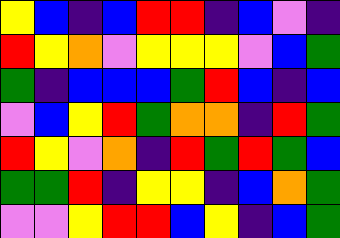[["yellow", "blue", "indigo", "blue", "red", "red", "indigo", "blue", "violet", "indigo"], ["red", "yellow", "orange", "violet", "yellow", "yellow", "yellow", "violet", "blue", "green"], ["green", "indigo", "blue", "blue", "blue", "green", "red", "blue", "indigo", "blue"], ["violet", "blue", "yellow", "red", "green", "orange", "orange", "indigo", "red", "green"], ["red", "yellow", "violet", "orange", "indigo", "red", "green", "red", "green", "blue"], ["green", "green", "red", "indigo", "yellow", "yellow", "indigo", "blue", "orange", "green"], ["violet", "violet", "yellow", "red", "red", "blue", "yellow", "indigo", "blue", "green"]]